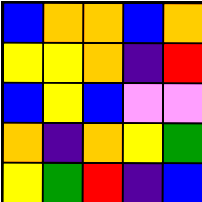[["blue", "orange", "orange", "blue", "orange"], ["yellow", "yellow", "orange", "indigo", "red"], ["blue", "yellow", "blue", "violet", "violet"], ["orange", "indigo", "orange", "yellow", "green"], ["yellow", "green", "red", "indigo", "blue"]]